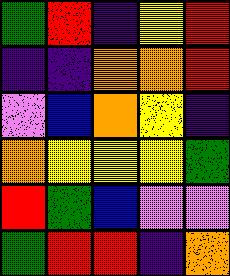[["green", "red", "indigo", "yellow", "red"], ["indigo", "indigo", "orange", "orange", "red"], ["violet", "blue", "orange", "yellow", "indigo"], ["orange", "yellow", "yellow", "yellow", "green"], ["red", "green", "blue", "violet", "violet"], ["green", "red", "red", "indigo", "orange"]]